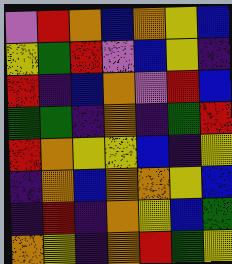[["violet", "red", "orange", "blue", "orange", "yellow", "blue"], ["yellow", "green", "red", "violet", "blue", "yellow", "indigo"], ["red", "indigo", "blue", "orange", "violet", "red", "blue"], ["green", "green", "indigo", "orange", "indigo", "green", "red"], ["red", "orange", "yellow", "yellow", "blue", "indigo", "yellow"], ["indigo", "orange", "blue", "orange", "orange", "yellow", "blue"], ["indigo", "red", "indigo", "orange", "yellow", "blue", "green"], ["orange", "yellow", "indigo", "orange", "red", "green", "yellow"]]